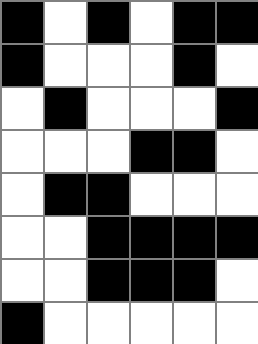[["black", "white", "black", "white", "black", "black"], ["black", "white", "white", "white", "black", "white"], ["white", "black", "white", "white", "white", "black"], ["white", "white", "white", "black", "black", "white"], ["white", "black", "black", "white", "white", "white"], ["white", "white", "black", "black", "black", "black"], ["white", "white", "black", "black", "black", "white"], ["black", "white", "white", "white", "white", "white"]]